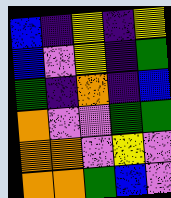[["blue", "indigo", "yellow", "indigo", "yellow"], ["blue", "violet", "yellow", "indigo", "green"], ["green", "indigo", "orange", "indigo", "blue"], ["orange", "violet", "violet", "green", "green"], ["orange", "orange", "violet", "yellow", "violet"], ["orange", "orange", "green", "blue", "violet"]]